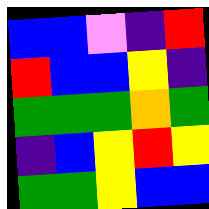[["blue", "blue", "violet", "indigo", "red"], ["red", "blue", "blue", "yellow", "indigo"], ["green", "green", "green", "orange", "green"], ["indigo", "blue", "yellow", "red", "yellow"], ["green", "green", "yellow", "blue", "blue"]]